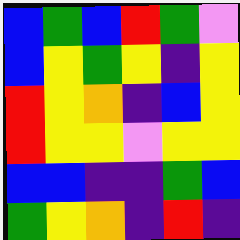[["blue", "green", "blue", "red", "green", "violet"], ["blue", "yellow", "green", "yellow", "indigo", "yellow"], ["red", "yellow", "orange", "indigo", "blue", "yellow"], ["red", "yellow", "yellow", "violet", "yellow", "yellow"], ["blue", "blue", "indigo", "indigo", "green", "blue"], ["green", "yellow", "orange", "indigo", "red", "indigo"]]